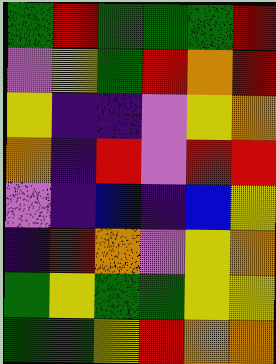[["green", "red", "green", "green", "green", "red"], ["violet", "yellow", "green", "red", "orange", "red"], ["yellow", "indigo", "indigo", "violet", "yellow", "orange"], ["orange", "indigo", "red", "violet", "red", "red"], ["violet", "indigo", "blue", "indigo", "blue", "yellow"], ["indigo", "red", "orange", "violet", "yellow", "orange"], ["green", "yellow", "green", "green", "yellow", "yellow"], ["green", "green", "yellow", "red", "orange", "orange"]]